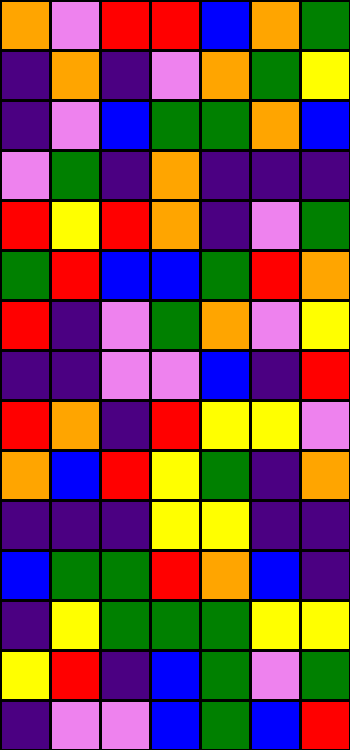[["orange", "violet", "red", "red", "blue", "orange", "green"], ["indigo", "orange", "indigo", "violet", "orange", "green", "yellow"], ["indigo", "violet", "blue", "green", "green", "orange", "blue"], ["violet", "green", "indigo", "orange", "indigo", "indigo", "indigo"], ["red", "yellow", "red", "orange", "indigo", "violet", "green"], ["green", "red", "blue", "blue", "green", "red", "orange"], ["red", "indigo", "violet", "green", "orange", "violet", "yellow"], ["indigo", "indigo", "violet", "violet", "blue", "indigo", "red"], ["red", "orange", "indigo", "red", "yellow", "yellow", "violet"], ["orange", "blue", "red", "yellow", "green", "indigo", "orange"], ["indigo", "indigo", "indigo", "yellow", "yellow", "indigo", "indigo"], ["blue", "green", "green", "red", "orange", "blue", "indigo"], ["indigo", "yellow", "green", "green", "green", "yellow", "yellow"], ["yellow", "red", "indigo", "blue", "green", "violet", "green"], ["indigo", "violet", "violet", "blue", "green", "blue", "red"]]